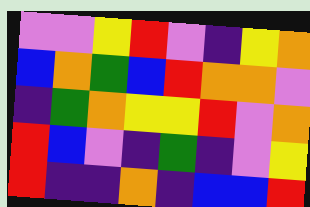[["violet", "violet", "yellow", "red", "violet", "indigo", "yellow", "orange"], ["blue", "orange", "green", "blue", "red", "orange", "orange", "violet"], ["indigo", "green", "orange", "yellow", "yellow", "red", "violet", "orange"], ["red", "blue", "violet", "indigo", "green", "indigo", "violet", "yellow"], ["red", "indigo", "indigo", "orange", "indigo", "blue", "blue", "red"]]